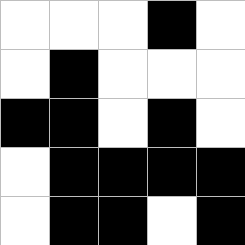[["white", "white", "white", "black", "white"], ["white", "black", "white", "white", "white"], ["black", "black", "white", "black", "white"], ["white", "black", "black", "black", "black"], ["white", "black", "black", "white", "black"]]